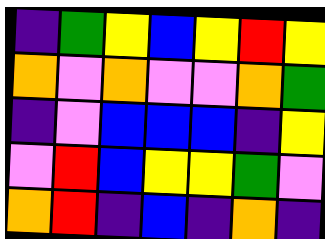[["indigo", "green", "yellow", "blue", "yellow", "red", "yellow"], ["orange", "violet", "orange", "violet", "violet", "orange", "green"], ["indigo", "violet", "blue", "blue", "blue", "indigo", "yellow"], ["violet", "red", "blue", "yellow", "yellow", "green", "violet"], ["orange", "red", "indigo", "blue", "indigo", "orange", "indigo"]]